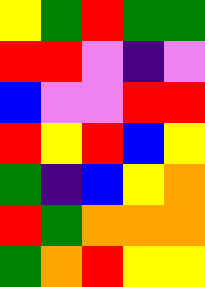[["yellow", "green", "red", "green", "green"], ["red", "red", "violet", "indigo", "violet"], ["blue", "violet", "violet", "red", "red"], ["red", "yellow", "red", "blue", "yellow"], ["green", "indigo", "blue", "yellow", "orange"], ["red", "green", "orange", "orange", "orange"], ["green", "orange", "red", "yellow", "yellow"]]